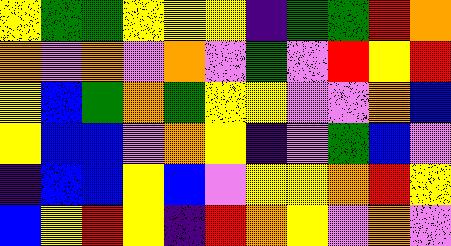[["yellow", "green", "green", "yellow", "yellow", "yellow", "indigo", "green", "green", "red", "orange"], ["orange", "violet", "orange", "violet", "orange", "violet", "green", "violet", "red", "yellow", "red"], ["yellow", "blue", "green", "orange", "green", "yellow", "yellow", "violet", "violet", "orange", "blue"], ["yellow", "blue", "blue", "violet", "orange", "yellow", "indigo", "violet", "green", "blue", "violet"], ["indigo", "blue", "blue", "yellow", "blue", "violet", "yellow", "yellow", "orange", "red", "yellow"], ["blue", "yellow", "red", "yellow", "indigo", "red", "orange", "yellow", "violet", "orange", "violet"]]